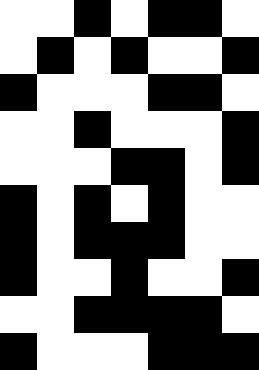[["white", "white", "black", "white", "black", "black", "white"], ["white", "black", "white", "black", "white", "white", "black"], ["black", "white", "white", "white", "black", "black", "white"], ["white", "white", "black", "white", "white", "white", "black"], ["white", "white", "white", "black", "black", "white", "black"], ["black", "white", "black", "white", "black", "white", "white"], ["black", "white", "black", "black", "black", "white", "white"], ["black", "white", "white", "black", "white", "white", "black"], ["white", "white", "black", "black", "black", "black", "white"], ["black", "white", "white", "white", "black", "black", "black"]]